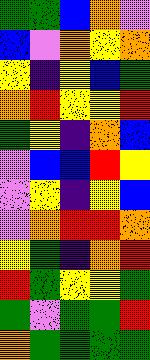[["green", "green", "blue", "orange", "violet"], ["blue", "violet", "orange", "yellow", "orange"], ["yellow", "indigo", "yellow", "blue", "green"], ["orange", "red", "yellow", "yellow", "red"], ["green", "yellow", "indigo", "orange", "blue"], ["violet", "blue", "blue", "red", "yellow"], ["violet", "yellow", "indigo", "yellow", "blue"], ["violet", "orange", "red", "red", "orange"], ["yellow", "green", "indigo", "orange", "red"], ["red", "green", "yellow", "yellow", "green"], ["green", "violet", "green", "green", "red"], ["orange", "green", "green", "green", "green"]]